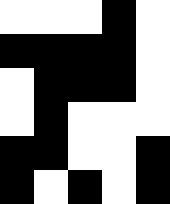[["white", "white", "white", "black", "white"], ["black", "black", "black", "black", "white"], ["white", "black", "black", "black", "white"], ["white", "black", "white", "white", "white"], ["black", "black", "white", "white", "black"], ["black", "white", "black", "white", "black"]]